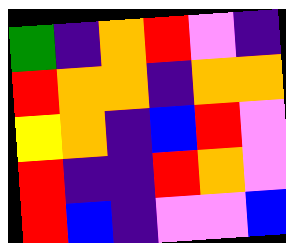[["green", "indigo", "orange", "red", "violet", "indigo"], ["red", "orange", "orange", "indigo", "orange", "orange"], ["yellow", "orange", "indigo", "blue", "red", "violet"], ["red", "indigo", "indigo", "red", "orange", "violet"], ["red", "blue", "indigo", "violet", "violet", "blue"]]